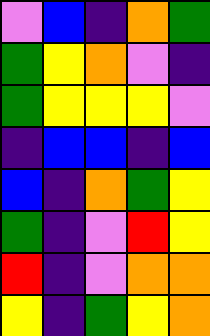[["violet", "blue", "indigo", "orange", "green"], ["green", "yellow", "orange", "violet", "indigo"], ["green", "yellow", "yellow", "yellow", "violet"], ["indigo", "blue", "blue", "indigo", "blue"], ["blue", "indigo", "orange", "green", "yellow"], ["green", "indigo", "violet", "red", "yellow"], ["red", "indigo", "violet", "orange", "orange"], ["yellow", "indigo", "green", "yellow", "orange"]]